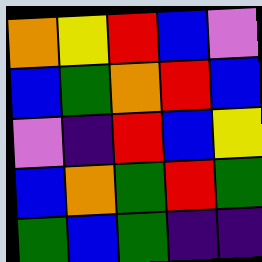[["orange", "yellow", "red", "blue", "violet"], ["blue", "green", "orange", "red", "blue"], ["violet", "indigo", "red", "blue", "yellow"], ["blue", "orange", "green", "red", "green"], ["green", "blue", "green", "indigo", "indigo"]]